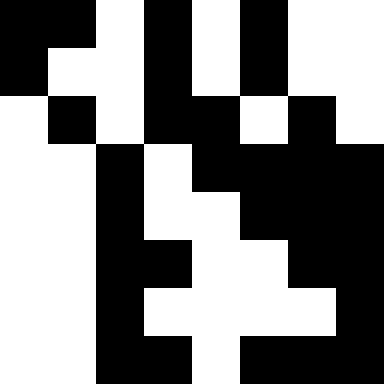[["black", "black", "white", "black", "white", "black", "white", "white"], ["black", "white", "white", "black", "white", "black", "white", "white"], ["white", "black", "white", "black", "black", "white", "black", "white"], ["white", "white", "black", "white", "black", "black", "black", "black"], ["white", "white", "black", "white", "white", "black", "black", "black"], ["white", "white", "black", "black", "white", "white", "black", "black"], ["white", "white", "black", "white", "white", "white", "white", "black"], ["white", "white", "black", "black", "white", "black", "black", "black"]]